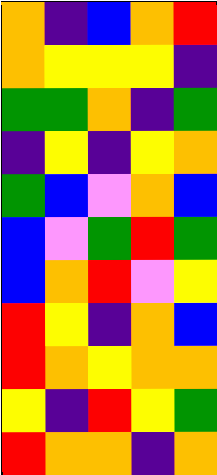[["orange", "indigo", "blue", "orange", "red"], ["orange", "yellow", "yellow", "yellow", "indigo"], ["green", "green", "orange", "indigo", "green"], ["indigo", "yellow", "indigo", "yellow", "orange"], ["green", "blue", "violet", "orange", "blue"], ["blue", "violet", "green", "red", "green"], ["blue", "orange", "red", "violet", "yellow"], ["red", "yellow", "indigo", "orange", "blue"], ["red", "orange", "yellow", "orange", "orange"], ["yellow", "indigo", "red", "yellow", "green"], ["red", "orange", "orange", "indigo", "orange"]]